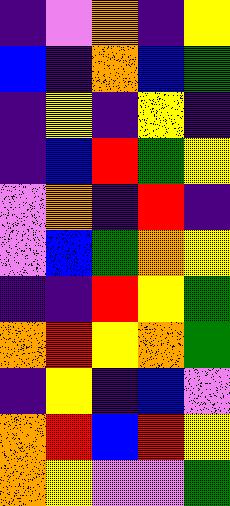[["indigo", "violet", "orange", "indigo", "yellow"], ["blue", "indigo", "orange", "blue", "green"], ["indigo", "yellow", "indigo", "yellow", "indigo"], ["indigo", "blue", "red", "green", "yellow"], ["violet", "orange", "indigo", "red", "indigo"], ["violet", "blue", "green", "orange", "yellow"], ["indigo", "indigo", "red", "yellow", "green"], ["orange", "red", "yellow", "orange", "green"], ["indigo", "yellow", "indigo", "blue", "violet"], ["orange", "red", "blue", "red", "yellow"], ["orange", "yellow", "violet", "violet", "green"]]